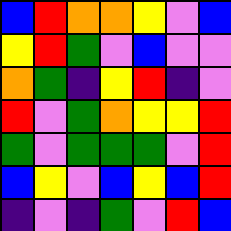[["blue", "red", "orange", "orange", "yellow", "violet", "blue"], ["yellow", "red", "green", "violet", "blue", "violet", "violet"], ["orange", "green", "indigo", "yellow", "red", "indigo", "violet"], ["red", "violet", "green", "orange", "yellow", "yellow", "red"], ["green", "violet", "green", "green", "green", "violet", "red"], ["blue", "yellow", "violet", "blue", "yellow", "blue", "red"], ["indigo", "violet", "indigo", "green", "violet", "red", "blue"]]